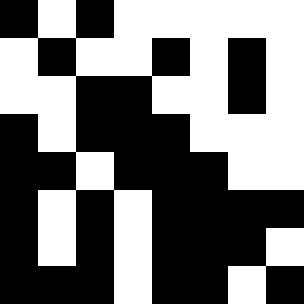[["black", "white", "black", "white", "white", "white", "white", "white"], ["white", "black", "white", "white", "black", "white", "black", "white"], ["white", "white", "black", "black", "white", "white", "black", "white"], ["black", "white", "black", "black", "black", "white", "white", "white"], ["black", "black", "white", "black", "black", "black", "white", "white"], ["black", "white", "black", "white", "black", "black", "black", "black"], ["black", "white", "black", "white", "black", "black", "black", "white"], ["black", "black", "black", "white", "black", "black", "white", "black"]]